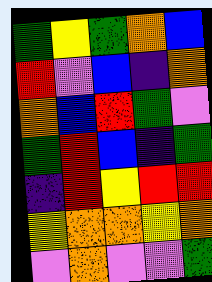[["green", "yellow", "green", "orange", "blue"], ["red", "violet", "blue", "indigo", "orange"], ["orange", "blue", "red", "green", "violet"], ["green", "red", "blue", "indigo", "green"], ["indigo", "red", "yellow", "red", "red"], ["yellow", "orange", "orange", "yellow", "orange"], ["violet", "orange", "violet", "violet", "green"]]